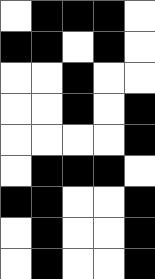[["white", "black", "black", "black", "white"], ["black", "black", "white", "black", "white"], ["white", "white", "black", "white", "white"], ["white", "white", "black", "white", "black"], ["white", "white", "white", "white", "black"], ["white", "black", "black", "black", "white"], ["black", "black", "white", "white", "black"], ["white", "black", "white", "white", "black"], ["white", "black", "white", "white", "black"]]